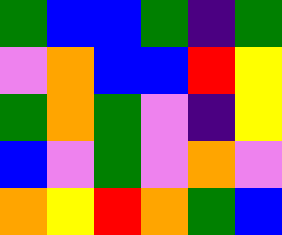[["green", "blue", "blue", "green", "indigo", "green"], ["violet", "orange", "blue", "blue", "red", "yellow"], ["green", "orange", "green", "violet", "indigo", "yellow"], ["blue", "violet", "green", "violet", "orange", "violet"], ["orange", "yellow", "red", "orange", "green", "blue"]]